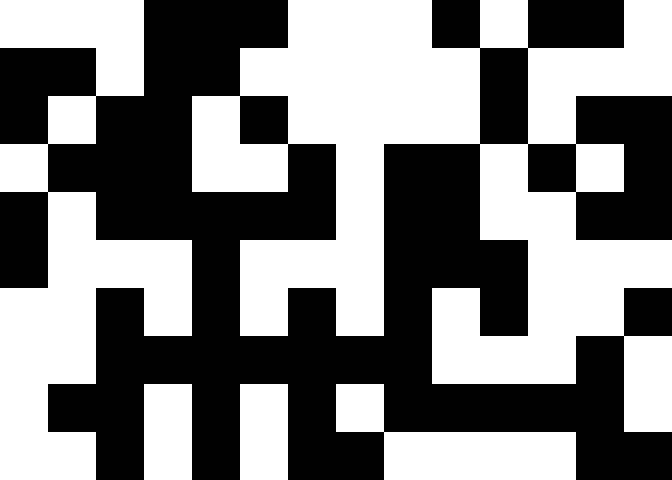[["white", "white", "white", "black", "black", "black", "white", "white", "white", "black", "white", "black", "black", "white"], ["black", "black", "white", "black", "black", "white", "white", "white", "white", "white", "black", "white", "white", "white"], ["black", "white", "black", "black", "white", "black", "white", "white", "white", "white", "black", "white", "black", "black"], ["white", "black", "black", "black", "white", "white", "black", "white", "black", "black", "white", "black", "white", "black"], ["black", "white", "black", "black", "black", "black", "black", "white", "black", "black", "white", "white", "black", "black"], ["black", "white", "white", "white", "black", "white", "white", "white", "black", "black", "black", "white", "white", "white"], ["white", "white", "black", "white", "black", "white", "black", "white", "black", "white", "black", "white", "white", "black"], ["white", "white", "black", "black", "black", "black", "black", "black", "black", "white", "white", "white", "black", "white"], ["white", "black", "black", "white", "black", "white", "black", "white", "black", "black", "black", "black", "black", "white"], ["white", "white", "black", "white", "black", "white", "black", "black", "white", "white", "white", "white", "black", "black"]]